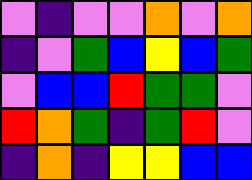[["violet", "indigo", "violet", "violet", "orange", "violet", "orange"], ["indigo", "violet", "green", "blue", "yellow", "blue", "green"], ["violet", "blue", "blue", "red", "green", "green", "violet"], ["red", "orange", "green", "indigo", "green", "red", "violet"], ["indigo", "orange", "indigo", "yellow", "yellow", "blue", "blue"]]